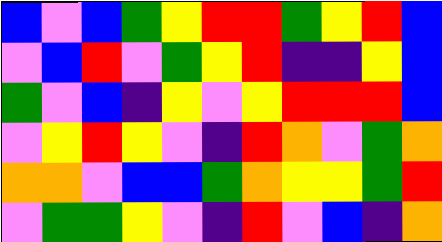[["blue", "violet", "blue", "green", "yellow", "red", "red", "green", "yellow", "red", "blue"], ["violet", "blue", "red", "violet", "green", "yellow", "red", "indigo", "indigo", "yellow", "blue"], ["green", "violet", "blue", "indigo", "yellow", "violet", "yellow", "red", "red", "red", "blue"], ["violet", "yellow", "red", "yellow", "violet", "indigo", "red", "orange", "violet", "green", "orange"], ["orange", "orange", "violet", "blue", "blue", "green", "orange", "yellow", "yellow", "green", "red"], ["violet", "green", "green", "yellow", "violet", "indigo", "red", "violet", "blue", "indigo", "orange"]]